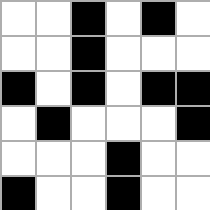[["white", "white", "black", "white", "black", "white"], ["white", "white", "black", "white", "white", "white"], ["black", "white", "black", "white", "black", "black"], ["white", "black", "white", "white", "white", "black"], ["white", "white", "white", "black", "white", "white"], ["black", "white", "white", "black", "white", "white"]]